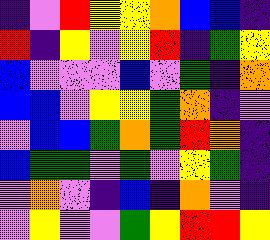[["indigo", "violet", "red", "yellow", "yellow", "orange", "blue", "blue", "indigo"], ["red", "indigo", "yellow", "violet", "yellow", "red", "indigo", "green", "yellow"], ["blue", "violet", "violet", "violet", "blue", "violet", "green", "indigo", "orange"], ["blue", "blue", "violet", "yellow", "yellow", "green", "orange", "indigo", "violet"], ["violet", "blue", "blue", "green", "orange", "green", "red", "orange", "indigo"], ["blue", "green", "green", "violet", "green", "violet", "yellow", "green", "indigo"], ["violet", "orange", "violet", "indigo", "blue", "indigo", "orange", "violet", "indigo"], ["violet", "yellow", "violet", "violet", "green", "yellow", "red", "red", "yellow"]]